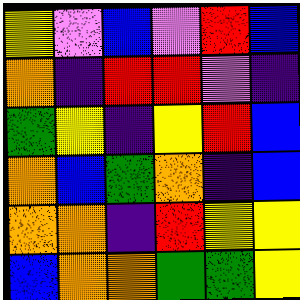[["yellow", "violet", "blue", "violet", "red", "blue"], ["orange", "indigo", "red", "red", "violet", "indigo"], ["green", "yellow", "indigo", "yellow", "red", "blue"], ["orange", "blue", "green", "orange", "indigo", "blue"], ["orange", "orange", "indigo", "red", "yellow", "yellow"], ["blue", "orange", "orange", "green", "green", "yellow"]]